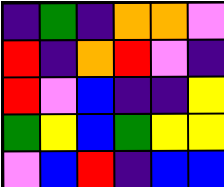[["indigo", "green", "indigo", "orange", "orange", "violet"], ["red", "indigo", "orange", "red", "violet", "indigo"], ["red", "violet", "blue", "indigo", "indigo", "yellow"], ["green", "yellow", "blue", "green", "yellow", "yellow"], ["violet", "blue", "red", "indigo", "blue", "blue"]]